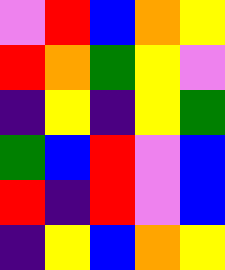[["violet", "red", "blue", "orange", "yellow"], ["red", "orange", "green", "yellow", "violet"], ["indigo", "yellow", "indigo", "yellow", "green"], ["green", "blue", "red", "violet", "blue"], ["red", "indigo", "red", "violet", "blue"], ["indigo", "yellow", "blue", "orange", "yellow"]]